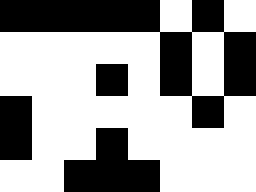[["black", "black", "black", "black", "black", "white", "black", "white"], ["white", "white", "white", "white", "white", "black", "white", "black"], ["white", "white", "white", "black", "white", "black", "white", "black"], ["black", "white", "white", "white", "white", "white", "black", "white"], ["black", "white", "white", "black", "white", "white", "white", "white"], ["white", "white", "black", "black", "black", "white", "white", "white"]]